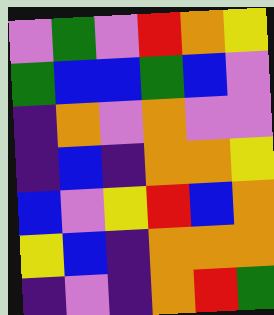[["violet", "green", "violet", "red", "orange", "yellow"], ["green", "blue", "blue", "green", "blue", "violet"], ["indigo", "orange", "violet", "orange", "violet", "violet"], ["indigo", "blue", "indigo", "orange", "orange", "yellow"], ["blue", "violet", "yellow", "red", "blue", "orange"], ["yellow", "blue", "indigo", "orange", "orange", "orange"], ["indigo", "violet", "indigo", "orange", "red", "green"]]